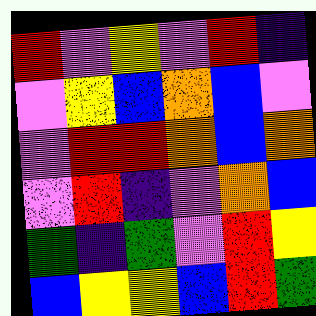[["red", "violet", "yellow", "violet", "red", "indigo"], ["violet", "yellow", "blue", "orange", "blue", "violet"], ["violet", "red", "red", "orange", "blue", "orange"], ["violet", "red", "indigo", "violet", "orange", "blue"], ["green", "indigo", "green", "violet", "red", "yellow"], ["blue", "yellow", "yellow", "blue", "red", "green"]]